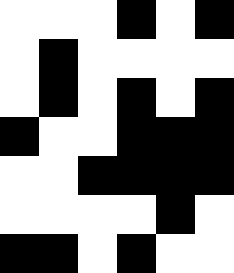[["white", "white", "white", "black", "white", "black"], ["white", "black", "white", "white", "white", "white"], ["white", "black", "white", "black", "white", "black"], ["black", "white", "white", "black", "black", "black"], ["white", "white", "black", "black", "black", "black"], ["white", "white", "white", "white", "black", "white"], ["black", "black", "white", "black", "white", "white"]]